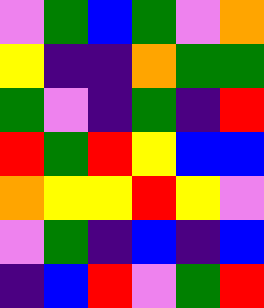[["violet", "green", "blue", "green", "violet", "orange"], ["yellow", "indigo", "indigo", "orange", "green", "green"], ["green", "violet", "indigo", "green", "indigo", "red"], ["red", "green", "red", "yellow", "blue", "blue"], ["orange", "yellow", "yellow", "red", "yellow", "violet"], ["violet", "green", "indigo", "blue", "indigo", "blue"], ["indigo", "blue", "red", "violet", "green", "red"]]